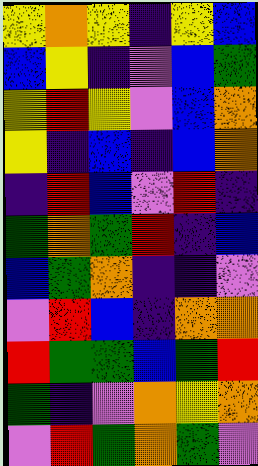[["yellow", "orange", "yellow", "indigo", "yellow", "blue"], ["blue", "yellow", "indigo", "violet", "blue", "green"], ["yellow", "red", "yellow", "violet", "blue", "orange"], ["yellow", "indigo", "blue", "indigo", "blue", "orange"], ["indigo", "red", "blue", "violet", "red", "indigo"], ["green", "orange", "green", "red", "indigo", "blue"], ["blue", "green", "orange", "indigo", "indigo", "violet"], ["violet", "red", "blue", "indigo", "orange", "orange"], ["red", "green", "green", "blue", "green", "red"], ["green", "indigo", "violet", "orange", "yellow", "orange"], ["violet", "red", "green", "orange", "green", "violet"]]